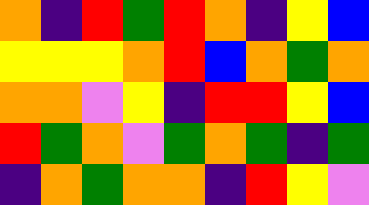[["orange", "indigo", "red", "green", "red", "orange", "indigo", "yellow", "blue"], ["yellow", "yellow", "yellow", "orange", "red", "blue", "orange", "green", "orange"], ["orange", "orange", "violet", "yellow", "indigo", "red", "red", "yellow", "blue"], ["red", "green", "orange", "violet", "green", "orange", "green", "indigo", "green"], ["indigo", "orange", "green", "orange", "orange", "indigo", "red", "yellow", "violet"]]